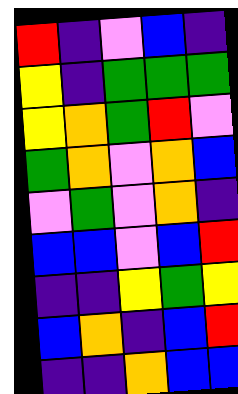[["red", "indigo", "violet", "blue", "indigo"], ["yellow", "indigo", "green", "green", "green"], ["yellow", "orange", "green", "red", "violet"], ["green", "orange", "violet", "orange", "blue"], ["violet", "green", "violet", "orange", "indigo"], ["blue", "blue", "violet", "blue", "red"], ["indigo", "indigo", "yellow", "green", "yellow"], ["blue", "orange", "indigo", "blue", "red"], ["indigo", "indigo", "orange", "blue", "blue"]]